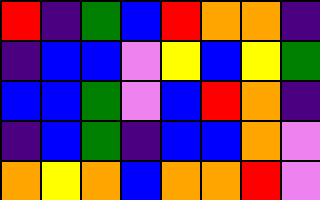[["red", "indigo", "green", "blue", "red", "orange", "orange", "indigo"], ["indigo", "blue", "blue", "violet", "yellow", "blue", "yellow", "green"], ["blue", "blue", "green", "violet", "blue", "red", "orange", "indigo"], ["indigo", "blue", "green", "indigo", "blue", "blue", "orange", "violet"], ["orange", "yellow", "orange", "blue", "orange", "orange", "red", "violet"]]